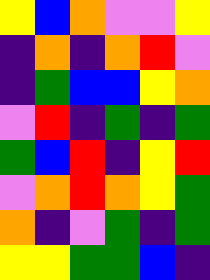[["yellow", "blue", "orange", "violet", "violet", "yellow"], ["indigo", "orange", "indigo", "orange", "red", "violet"], ["indigo", "green", "blue", "blue", "yellow", "orange"], ["violet", "red", "indigo", "green", "indigo", "green"], ["green", "blue", "red", "indigo", "yellow", "red"], ["violet", "orange", "red", "orange", "yellow", "green"], ["orange", "indigo", "violet", "green", "indigo", "green"], ["yellow", "yellow", "green", "green", "blue", "indigo"]]